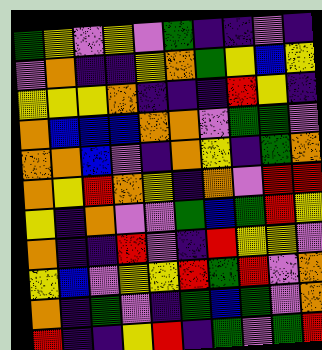[["green", "yellow", "violet", "yellow", "violet", "green", "indigo", "indigo", "violet", "indigo"], ["violet", "orange", "indigo", "indigo", "yellow", "orange", "green", "yellow", "blue", "yellow"], ["yellow", "yellow", "yellow", "orange", "indigo", "indigo", "indigo", "red", "yellow", "indigo"], ["orange", "blue", "blue", "blue", "orange", "orange", "violet", "green", "green", "violet"], ["orange", "orange", "blue", "violet", "indigo", "orange", "yellow", "indigo", "green", "orange"], ["orange", "yellow", "red", "orange", "yellow", "indigo", "orange", "violet", "red", "red"], ["yellow", "indigo", "orange", "violet", "violet", "green", "blue", "green", "red", "yellow"], ["orange", "indigo", "indigo", "red", "violet", "indigo", "red", "yellow", "yellow", "violet"], ["yellow", "blue", "violet", "yellow", "yellow", "red", "green", "red", "violet", "orange"], ["orange", "indigo", "green", "violet", "indigo", "green", "blue", "green", "violet", "orange"], ["red", "indigo", "indigo", "yellow", "red", "indigo", "green", "violet", "green", "red"]]